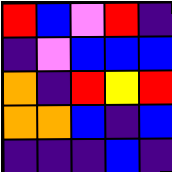[["red", "blue", "violet", "red", "indigo"], ["indigo", "violet", "blue", "blue", "blue"], ["orange", "indigo", "red", "yellow", "red"], ["orange", "orange", "blue", "indigo", "blue"], ["indigo", "indigo", "indigo", "blue", "indigo"]]